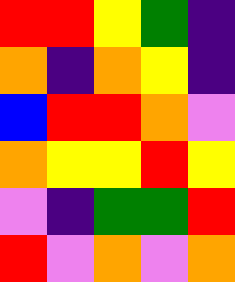[["red", "red", "yellow", "green", "indigo"], ["orange", "indigo", "orange", "yellow", "indigo"], ["blue", "red", "red", "orange", "violet"], ["orange", "yellow", "yellow", "red", "yellow"], ["violet", "indigo", "green", "green", "red"], ["red", "violet", "orange", "violet", "orange"]]